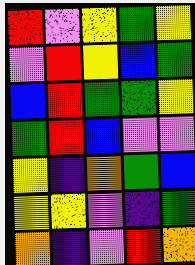[["red", "violet", "yellow", "green", "yellow"], ["violet", "red", "yellow", "blue", "green"], ["blue", "red", "green", "green", "yellow"], ["green", "red", "blue", "violet", "violet"], ["yellow", "indigo", "orange", "green", "blue"], ["yellow", "yellow", "violet", "indigo", "green"], ["orange", "indigo", "violet", "red", "orange"]]